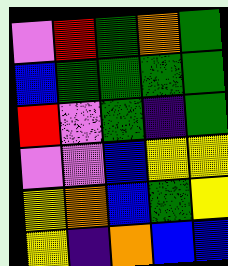[["violet", "red", "green", "orange", "green"], ["blue", "green", "green", "green", "green"], ["red", "violet", "green", "indigo", "green"], ["violet", "violet", "blue", "yellow", "yellow"], ["yellow", "orange", "blue", "green", "yellow"], ["yellow", "indigo", "orange", "blue", "blue"]]